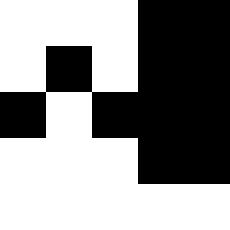[["white", "white", "white", "black", "black"], ["white", "black", "white", "black", "black"], ["black", "white", "black", "black", "black"], ["white", "white", "white", "black", "black"], ["white", "white", "white", "white", "white"]]